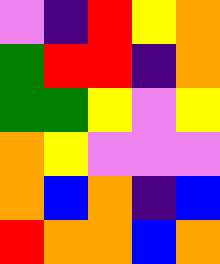[["violet", "indigo", "red", "yellow", "orange"], ["green", "red", "red", "indigo", "orange"], ["green", "green", "yellow", "violet", "yellow"], ["orange", "yellow", "violet", "violet", "violet"], ["orange", "blue", "orange", "indigo", "blue"], ["red", "orange", "orange", "blue", "orange"]]